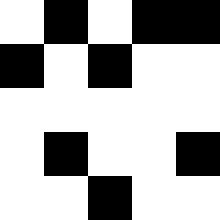[["white", "black", "white", "black", "black"], ["black", "white", "black", "white", "white"], ["white", "white", "white", "white", "white"], ["white", "black", "white", "white", "black"], ["white", "white", "black", "white", "white"]]